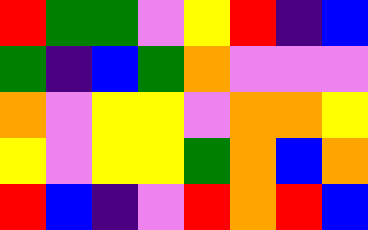[["red", "green", "green", "violet", "yellow", "red", "indigo", "blue"], ["green", "indigo", "blue", "green", "orange", "violet", "violet", "violet"], ["orange", "violet", "yellow", "yellow", "violet", "orange", "orange", "yellow"], ["yellow", "violet", "yellow", "yellow", "green", "orange", "blue", "orange"], ["red", "blue", "indigo", "violet", "red", "orange", "red", "blue"]]